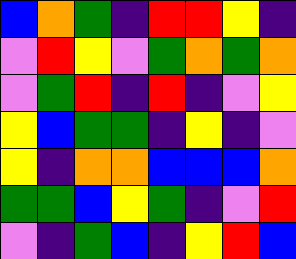[["blue", "orange", "green", "indigo", "red", "red", "yellow", "indigo"], ["violet", "red", "yellow", "violet", "green", "orange", "green", "orange"], ["violet", "green", "red", "indigo", "red", "indigo", "violet", "yellow"], ["yellow", "blue", "green", "green", "indigo", "yellow", "indigo", "violet"], ["yellow", "indigo", "orange", "orange", "blue", "blue", "blue", "orange"], ["green", "green", "blue", "yellow", "green", "indigo", "violet", "red"], ["violet", "indigo", "green", "blue", "indigo", "yellow", "red", "blue"]]